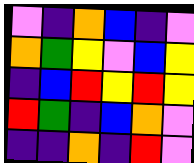[["violet", "indigo", "orange", "blue", "indigo", "violet"], ["orange", "green", "yellow", "violet", "blue", "yellow"], ["indigo", "blue", "red", "yellow", "red", "yellow"], ["red", "green", "indigo", "blue", "orange", "violet"], ["indigo", "indigo", "orange", "indigo", "red", "violet"]]